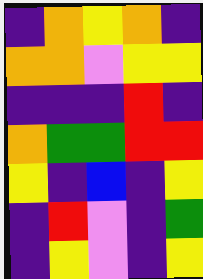[["indigo", "orange", "yellow", "orange", "indigo"], ["orange", "orange", "violet", "yellow", "yellow"], ["indigo", "indigo", "indigo", "red", "indigo"], ["orange", "green", "green", "red", "red"], ["yellow", "indigo", "blue", "indigo", "yellow"], ["indigo", "red", "violet", "indigo", "green"], ["indigo", "yellow", "violet", "indigo", "yellow"]]